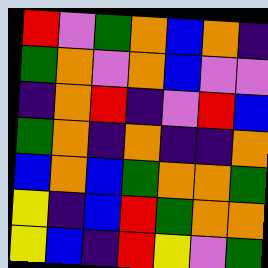[["red", "violet", "green", "orange", "blue", "orange", "indigo"], ["green", "orange", "violet", "orange", "blue", "violet", "violet"], ["indigo", "orange", "red", "indigo", "violet", "red", "blue"], ["green", "orange", "indigo", "orange", "indigo", "indigo", "orange"], ["blue", "orange", "blue", "green", "orange", "orange", "green"], ["yellow", "indigo", "blue", "red", "green", "orange", "orange"], ["yellow", "blue", "indigo", "red", "yellow", "violet", "green"]]